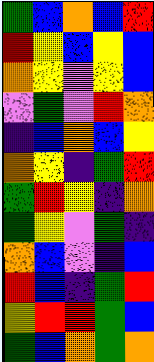[["green", "blue", "orange", "blue", "red"], ["red", "yellow", "blue", "yellow", "blue"], ["orange", "yellow", "violet", "yellow", "blue"], ["violet", "green", "violet", "red", "orange"], ["indigo", "blue", "orange", "blue", "yellow"], ["orange", "yellow", "indigo", "green", "red"], ["green", "red", "yellow", "indigo", "orange"], ["green", "yellow", "violet", "green", "indigo"], ["orange", "blue", "violet", "indigo", "blue"], ["red", "blue", "indigo", "green", "red"], ["yellow", "red", "red", "green", "blue"], ["green", "blue", "orange", "green", "orange"]]